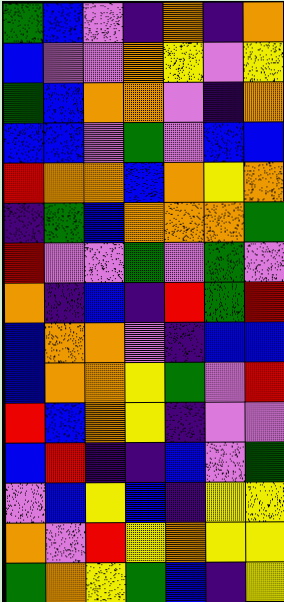[["green", "blue", "violet", "indigo", "orange", "indigo", "orange"], ["blue", "violet", "violet", "orange", "yellow", "violet", "yellow"], ["green", "blue", "orange", "orange", "violet", "indigo", "orange"], ["blue", "blue", "violet", "green", "violet", "blue", "blue"], ["red", "orange", "orange", "blue", "orange", "yellow", "orange"], ["indigo", "green", "blue", "orange", "orange", "orange", "green"], ["red", "violet", "violet", "green", "violet", "green", "violet"], ["orange", "indigo", "blue", "indigo", "red", "green", "red"], ["blue", "orange", "orange", "violet", "indigo", "blue", "blue"], ["blue", "orange", "orange", "yellow", "green", "violet", "red"], ["red", "blue", "orange", "yellow", "indigo", "violet", "violet"], ["blue", "red", "indigo", "indigo", "blue", "violet", "green"], ["violet", "blue", "yellow", "blue", "indigo", "yellow", "yellow"], ["orange", "violet", "red", "yellow", "orange", "yellow", "yellow"], ["green", "orange", "yellow", "green", "blue", "indigo", "yellow"]]